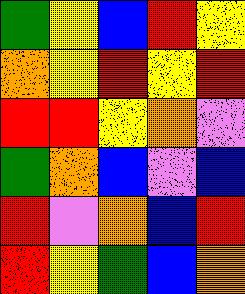[["green", "yellow", "blue", "red", "yellow"], ["orange", "yellow", "red", "yellow", "red"], ["red", "red", "yellow", "orange", "violet"], ["green", "orange", "blue", "violet", "blue"], ["red", "violet", "orange", "blue", "red"], ["red", "yellow", "green", "blue", "orange"]]